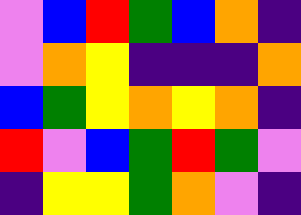[["violet", "blue", "red", "green", "blue", "orange", "indigo"], ["violet", "orange", "yellow", "indigo", "indigo", "indigo", "orange"], ["blue", "green", "yellow", "orange", "yellow", "orange", "indigo"], ["red", "violet", "blue", "green", "red", "green", "violet"], ["indigo", "yellow", "yellow", "green", "orange", "violet", "indigo"]]